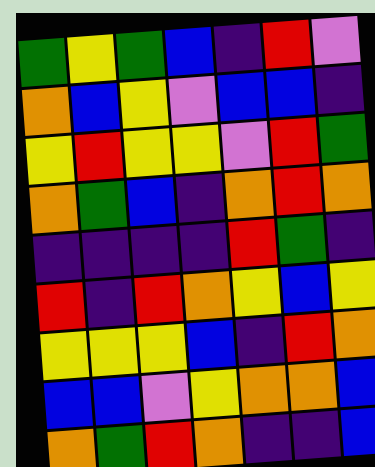[["green", "yellow", "green", "blue", "indigo", "red", "violet"], ["orange", "blue", "yellow", "violet", "blue", "blue", "indigo"], ["yellow", "red", "yellow", "yellow", "violet", "red", "green"], ["orange", "green", "blue", "indigo", "orange", "red", "orange"], ["indigo", "indigo", "indigo", "indigo", "red", "green", "indigo"], ["red", "indigo", "red", "orange", "yellow", "blue", "yellow"], ["yellow", "yellow", "yellow", "blue", "indigo", "red", "orange"], ["blue", "blue", "violet", "yellow", "orange", "orange", "blue"], ["orange", "green", "red", "orange", "indigo", "indigo", "blue"]]